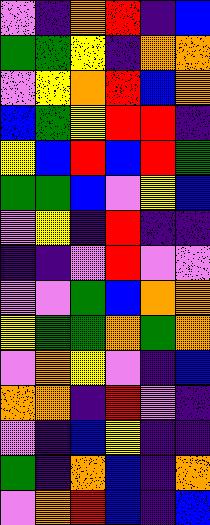[["violet", "indigo", "orange", "red", "indigo", "blue"], ["green", "green", "yellow", "indigo", "orange", "orange"], ["violet", "yellow", "orange", "red", "blue", "orange"], ["blue", "green", "yellow", "red", "red", "indigo"], ["yellow", "blue", "red", "blue", "red", "green"], ["green", "green", "blue", "violet", "yellow", "blue"], ["violet", "yellow", "indigo", "red", "indigo", "indigo"], ["indigo", "indigo", "violet", "red", "violet", "violet"], ["violet", "violet", "green", "blue", "orange", "orange"], ["yellow", "green", "green", "orange", "green", "orange"], ["violet", "orange", "yellow", "violet", "indigo", "blue"], ["orange", "orange", "indigo", "red", "violet", "indigo"], ["violet", "indigo", "blue", "yellow", "indigo", "indigo"], ["green", "indigo", "orange", "blue", "indigo", "orange"], ["violet", "orange", "red", "blue", "indigo", "blue"]]